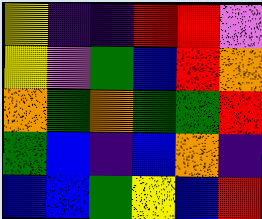[["yellow", "indigo", "indigo", "red", "red", "violet"], ["yellow", "violet", "green", "blue", "red", "orange"], ["orange", "green", "orange", "green", "green", "red"], ["green", "blue", "indigo", "blue", "orange", "indigo"], ["blue", "blue", "green", "yellow", "blue", "red"]]